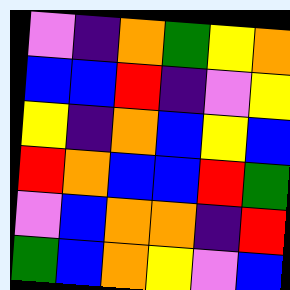[["violet", "indigo", "orange", "green", "yellow", "orange"], ["blue", "blue", "red", "indigo", "violet", "yellow"], ["yellow", "indigo", "orange", "blue", "yellow", "blue"], ["red", "orange", "blue", "blue", "red", "green"], ["violet", "blue", "orange", "orange", "indigo", "red"], ["green", "blue", "orange", "yellow", "violet", "blue"]]